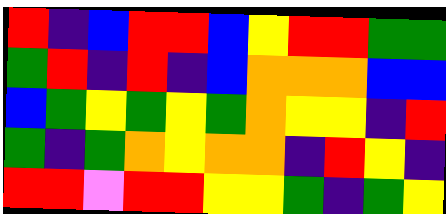[["red", "indigo", "blue", "red", "red", "blue", "yellow", "red", "red", "green", "green"], ["green", "red", "indigo", "red", "indigo", "blue", "orange", "orange", "orange", "blue", "blue"], ["blue", "green", "yellow", "green", "yellow", "green", "orange", "yellow", "yellow", "indigo", "red"], ["green", "indigo", "green", "orange", "yellow", "orange", "orange", "indigo", "red", "yellow", "indigo"], ["red", "red", "violet", "red", "red", "yellow", "yellow", "green", "indigo", "green", "yellow"]]